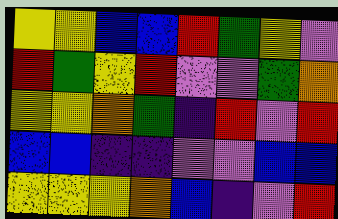[["yellow", "yellow", "blue", "blue", "red", "green", "yellow", "violet"], ["red", "green", "yellow", "red", "violet", "violet", "green", "orange"], ["yellow", "yellow", "orange", "green", "indigo", "red", "violet", "red"], ["blue", "blue", "indigo", "indigo", "violet", "violet", "blue", "blue"], ["yellow", "yellow", "yellow", "orange", "blue", "indigo", "violet", "red"]]